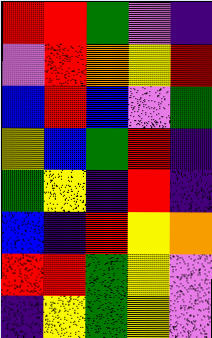[["red", "red", "green", "violet", "indigo"], ["violet", "red", "orange", "yellow", "red"], ["blue", "red", "blue", "violet", "green"], ["yellow", "blue", "green", "red", "indigo"], ["green", "yellow", "indigo", "red", "indigo"], ["blue", "indigo", "red", "yellow", "orange"], ["red", "red", "green", "yellow", "violet"], ["indigo", "yellow", "green", "yellow", "violet"]]